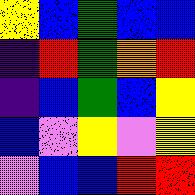[["yellow", "blue", "green", "blue", "blue"], ["indigo", "red", "green", "orange", "red"], ["indigo", "blue", "green", "blue", "yellow"], ["blue", "violet", "yellow", "violet", "yellow"], ["violet", "blue", "blue", "red", "red"]]